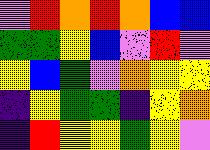[["violet", "red", "orange", "red", "orange", "blue", "blue"], ["green", "green", "yellow", "blue", "violet", "red", "violet"], ["yellow", "blue", "green", "violet", "orange", "yellow", "yellow"], ["indigo", "yellow", "green", "green", "indigo", "yellow", "orange"], ["indigo", "red", "yellow", "yellow", "green", "yellow", "violet"]]